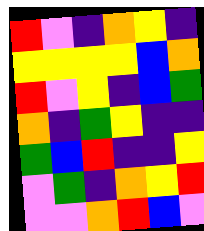[["red", "violet", "indigo", "orange", "yellow", "indigo"], ["yellow", "yellow", "yellow", "yellow", "blue", "orange"], ["red", "violet", "yellow", "indigo", "blue", "green"], ["orange", "indigo", "green", "yellow", "indigo", "indigo"], ["green", "blue", "red", "indigo", "indigo", "yellow"], ["violet", "green", "indigo", "orange", "yellow", "red"], ["violet", "violet", "orange", "red", "blue", "violet"]]